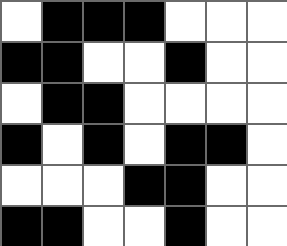[["white", "black", "black", "black", "white", "white", "white"], ["black", "black", "white", "white", "black", "white", "white"], ["white", "black", "black", "white", "white", "white", "white"], ["black", "white", "black", "white", "black", "black", "white"], ["white", "white", "white", "black", "black", "white", "white"], ["black", "black", "white", "white", "black", "white", "white"]]